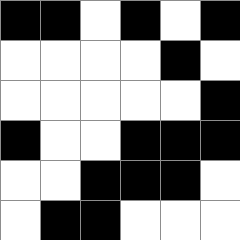[["black", "black", "white", "black", "white", "black"], ["white", "white", "white", "white", "black", "white"], ["white", "white", "white", "white", "white", "black"], ["black", "white", "white", "black", "black", "black"], ["white", "white", "black", "black", "black", "white"], ["white", "black", "black", "white", "white", "white"]]